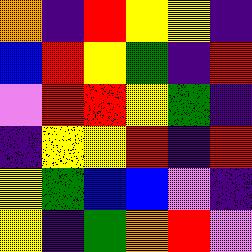[["orange", "indigo", "red", "yellow", "yellow", "indigo"], ["blue", "red", "yellow", "green", "indigo", "red"], ["violet", "red", "red", "yellow", "green", "indigo"], ["indigo", "yellow", "yellow", "red", "indigo", "red"], ["yellow", "green", "blue", "blue", "violet", "indigo"], ["yellow", "indigo", "green", "orange", "red", "violet"]]